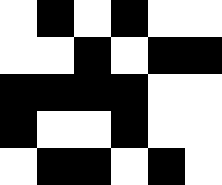[["white", "black", "white", "black", "white", "white"], ["white", "white", "black", "white", "black", "black"], ["black", "black", "black", "black", "white", "white"], ["black", "white", "white", "black", "white", "white"], ["white", "black", "black", "white", "black", "white"]]